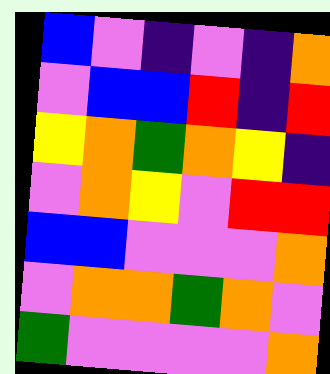[["blue", "violet", "indigo", "violet", "indigo", "orange"], ["violet", "blue", "blue", "red", "indigo", "red"], ["yellow", "orange", "green", "orange", "yellow", "indigo"], ["violet", "orange", "yellow", "violet", "red", "red"], ["blue", "blue", "violet", "violet", "violet", "orange"], ["violet", "orange", "orange", "green", "orange", "violet"], ["green", "violet", "violet", "violet", "violet", "orange"]]